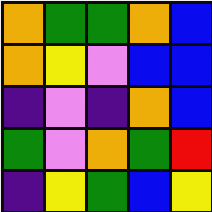[["orange", "green", "green", "orange", "blue"], ["orange", "yellow", "violet", "blue", "blue"], ["indigo", "violet", "indigo", "orange", "blue"], ["green", "violet", "orange", "green", "red"], ["indigo", "yellow", "green", "blue", "yellow"]]